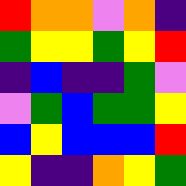[["red", "orange", "orange", "violet", "orange", "indigo"], ["green", "yellow", "yellow", "green", "yellow", "red"], ["indigo", "blue", "indigo", "indigo", "green", "violet"], ["violet", "green", "blue", "green", "green", "yellow"], ["blue", "yellow", "blue", "blue", "blue", "red"], ["yellow", "indigo", "indigo", "orange", "yellow", "green"]]